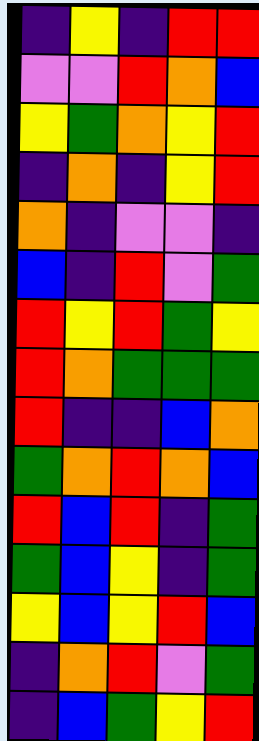[["indigo", "yellow", "indigo", "red", "red"], ["violet", "violet", "red", "orange", "blue"], ["yellow", "green", "orange", "yellow", "red"], ["indigo", "orange", "indigo", "yellow", "red"], ["orange", "indigo", "violet", "violet", "indigo"], ["blue", "indigo", "red", "violet", "green"], ["red", "yellow", "red", "green", "yellow"], ["red", "orange", "green", "green", "green"], ["red", "indigo", "indigo", "blue", "orange"], ["green", "orange", "red", "orange", "blue"], ["red", "blue", "red", "indigo", "green"], ["green", "blue", "yellow", "indigo", "green"], ["yellow", "blue", "yellow", "red", "blue"], ["indigo", "orange", "red", "violet", "green"], ["indigo", "blue", "green", "yellow", "red"]]